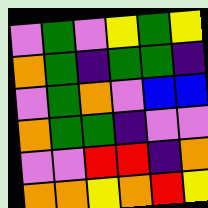[["violet", "green", "violet", "yellow", "green", "yellow"], ["orange", "green", "indigo", "green", "green", "indigo"], ["violet", "green", "orange", "violet", "blue", "blue"], ["orange", "green", "green", "indigo", "violet", "violet"], ["violet", "violet", "red", "red", "indigo", "orange"], ["orange", "orange", "yellow", "orange", "red", "yellow"]]